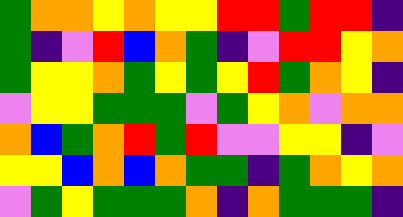[["green", "orange", "orange", "yellow", "orange", "yellow", "yellow", "red", "red", "green", "red", "red", "indigo"], ["green", "indigo", "violet", "red", "blue", "orange", "green", "indigo", "violet", "red", "red", "yellow", "orange"], ["green", "yellow", "yellow", "orange", "green", "yellow", "green", "yellow", "red", "green", "orange", "yellow", "indigo"], ["violet", "yellow", "yellow", "green", "green", "green", "violet", "green", "yellow", "orange", "violet", "orange", "orange"], ["orange", "blue", "green", "orange", "red", "green", "red", "violet", "violet", "yellow", "yellow", "indigo", "violet"], ["yellow", "yellow", "blue", "orange", "blue", "orange", "green", "green", "indigo", "green", "orange", "yellow", "orange"], ["violet", "green", "yellow", "green", "green", "green", "orange", "indigo", "orange", "green", "green", "green", "indigo"]]